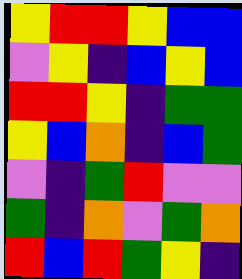[["yellow", "red", "red", "yellow", "blue", "blue"], ["violet", "yellow", "indigo", "blue", "yellow", "blue"], ["red", "red", "yellow", "indigo", "green", "green"], ["yellow", "blue", "orange", "indigo", "blue", "green"], ["violet", "indigo", "green", "red", "violet", "violet"], ["green", "indigo", "orange", "violet", "green", "orange"], ["red", "blue", "red", "green", "yellow", "indigo"]]